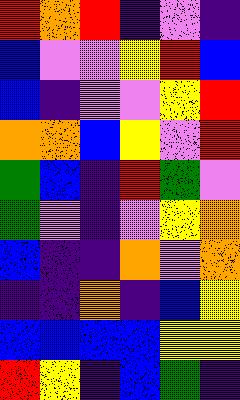[["red", "orange", "red", "indigo", "violet", "indigo"], ["blue", "violet", "violet", "yellow", "red", "blue"], ["blue", "indigo", "violet", "violet", "yellow", "red"], ["orange", "orange", "blue", "yellow", "violet", "red"], ["green", "blue", "indigo", "red", "green", "violet"], ["green", "violet", "indigo", "violet", "yellow", "orange"], ["blue", "indigo", "indigo", "orange", "violet", "orange"], ["indigo", "indigo", "orange", "indigo", "blue", "yellow"], ["blue", "blue", "blue", "blue", "yellow", "yellow"], ["red", "yellow", "indigo", "blue", "green", "indigo"]]